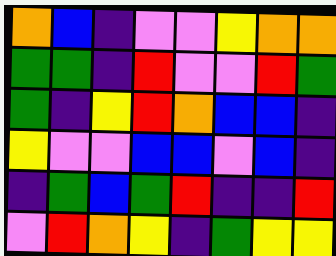[["orange", "blue", "indigo", "violet", "violet", "yellow", "orange", "orange"], ["green", "green", "indigo", "red", "violet", "violet", "red", "green"], ["green", "indigo", "yellow", "red", "orange", "blue", "blue", "indigo"], ["yellow", "violet", "violet", "blue", "blue", "violet", "blue", "indigo"], ["indigo", "green", "blue", "green", "red", "indigo", "indigo", "red"], ["violet", "red", "orange", "yellow", "indigo", "green", "yellow", "yellow"]]